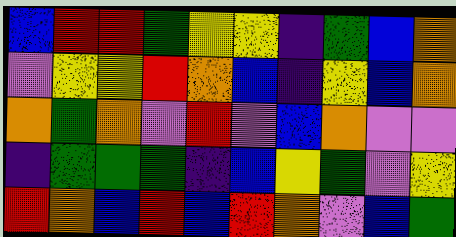[["blue", "red", "red", "green", "yellow", "yellow", "indigo", "green", "blue", "orange"], ["violet", "yellow", "yellow", "red", "orange", "blue", "indigo", "yellow", "blue", "orange"], ["orange", "green", "orange", "violet", "red", "violet", "blue", "orange", "violet", "violet"], ["indigo", "green", "green", "green", "indigo", "blue", "yellow", "green", "violet", "yellow"], ["red", "orange", "blue", "red", "blue", "red", "orange", "violet", "blue", "green"]]